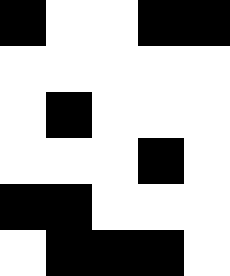[["black", "white", "white", "black", "black"], ["white", "white", "white", "white", "white"], ["white", "black", "white", "white", "white"], ["white", "white", "white", "black", "white"], ["black", "black", "white", "white", "white"], ["white", "black", "black", "black", "white"]]